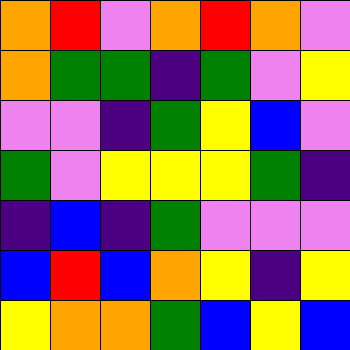[["orange", "red", "violet", "orange", "red", "orange", "violet"], ["orange", "green", "green", "indigo", "green", "violet", "yellow"], ["violet", "violet", "indigo", "green", "yellow", "blue", "violet"], ["green", "violet", "yellow", "yellow", "yellow", "green", "indigo"], ["indigo", "blue", "indigo", "green", "violet", "violet", "violet"], ["blue", "red", "blue", "orange", "yellow", "indigo", "yellow"], ["yellow", "orange", "orange", "green", "blue", "yellow", "blue"]]